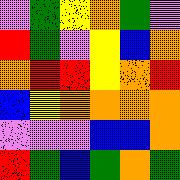[["violet", "green", "yellow", "orange", "green", "violet"], ["red", "green", "violet", "yellow", "blue", "orange"], ["orange", "red", "red", "yellow", "orange", "red"], ["blue", "yellow", "orange", "orange", "orange", "orange"], ["violet", "violet", "violet", "blue", "blue", "orange"], ["red", "green", "blue", "green", "orange", "green"]]